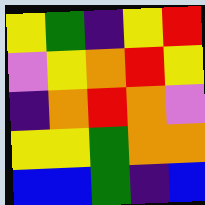[["yellow", "green", "indigo", "yellow", "red"], ["violet", "yellow", "orange", "red", "yellow"], ["indigo", "orange", "red", "orange", "violet"], ["yellow", "yellow", "green", "orange", "orange"], ["blue", "blue", "green", "indigo", "blue"]]